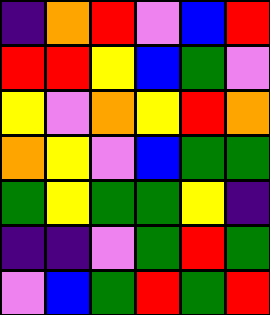[["indigo", "orange", "red", "violet", "blue", "red"], ["red", "red", "yellow", "blue", "green", "violet"], ["yellow", "violet", "orange", "yellow", "red", "orange"], ["orange", "yellow", "violet", "blue", "green", "green"], ["green", "yellow", "green", "green", "yellow", "indigo"], ["indigo", "indigo", "violet", "green", "red", "green"], ["violet", "blue", "green", "red", "green", "red"]]